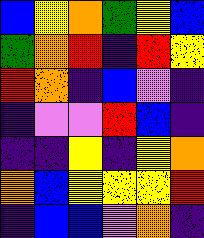[["blue", "yellow", "orange", "green", "yellow", "blue"], ["green", "orange", "red", "indigo", "red", "yellow"], ["red", "orange", "indigo", "blue", "violet", "indigo"], ["indigo", "violet", "violet", "red", "blue", "indigo"], ["indigo", "indigo", "yellow", "indigo", "yellow", "orange"], ["orange", "blue", "yellow", "yellow", "yellow", "red"], ["indigo", "blue", "blue", "violet", "orange", "indigo"]]